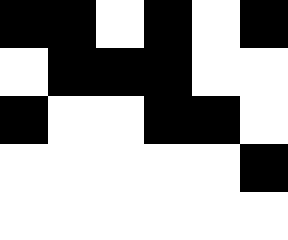[["black", "black", "white", "black", "white", "black"], ["white", "black", "black", "black", "white", "white"], ["black", "white", "white", "black", "black", "white"], ["white", "white", "white", "white", "white", "black"], ["white", "white", "white", "white", "white", "white"]]